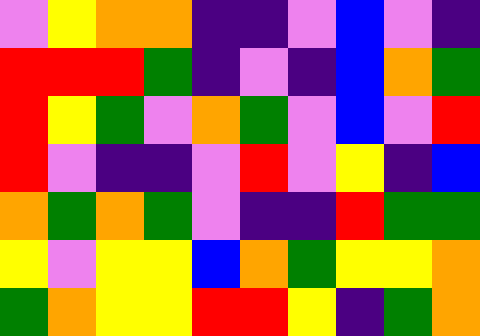[["violet", "yellow", "orange", "orange", "indigo", "indigo", "violet", "blue", "violet", "indigo"], ["red", "red", "red", "green", "indigo", "violet", "indigo", "blue", "orange", "green"], ["red", "yellow", "green", "violet", "orange", "green", "violet", "blue", "violet", "red"], ["red", "violet", "indigo", "indigo", "violet", "red", "violet", "yellow", "indigo", "blue"], ["orange", "green", "orange", "green", "violet", "indigo", "indigo", "red", "green", "green"], ["yellow", "violet", "yellow", "yellow", "blue", "orange", "green", "yellow", "yellow", "orange"], ["green", "orange", "yellow", "yellow", "red", "red", "yellow", "indigo", "green", "orange"]]